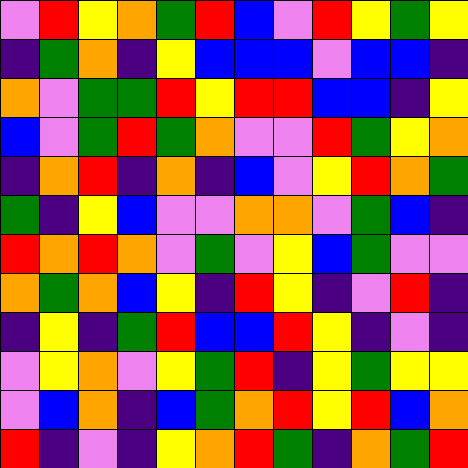[["violet", "red", "yellow", "orange", "green", "red", "blue", "violet", "red", "yellow", "green", "yellow"], ["indigo", "green", "orange", "indigo", "yellow", "blue", "blue", "blue", "violet", "blue", "blue", "indigo"], ["orange", "violet", "green", "green", "red", "yellow", "red", "red", "blue", "blue", "indigo", "yellow"], ["blue", "violet", "green", "red", "green", "orange", "violet", "violet", "red", "green", "yellow", "orange"], ["indigo", "orange", "red", "indigo", "orange", "indigo", "blue", "violet", "yellow", "red", "orange", "green"], ["green", "indigo", "yellow", "blue", "violet", "violet", "orange", "orange", "violet", "green", "blue", "indigo"], ["red", "orange", "red", "orange", "violet", "green", "violet", "yellow", "blue", "green", "violet", "violet"], ["orange", "green", "orange", "blue", "yellow", "indigo", "red", "yellow", "indigo", "violet", "red", "indigo"], ["indigo", "yellow", "indigo", "green", "red", "blue", "blue", "red", "yellow", "indigo", "violet", "indigo"], ["violet", "yellow", "orange", "violet", "yellow", "green", "red", "indigo", "yellow", "green", "yellow", "yellow"], ["violet", "blue", "orange", "indigo", "blue", "green", "orange", "red", "yellow", "red", "blue", "orange"], ["red", "indigo", "violet", "indigo", "yellow", "orange", "red", "green", "indigo", "orange", "green", "red"]]